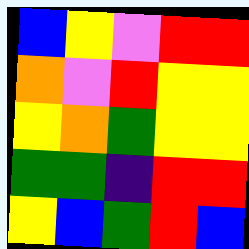[["blue", "yellow", "violet", "red", "red"], ["orange", "violet", "red", "yellow", "yellow"], ["yellow", "orange", "green", "yellow", "yellow"], ["green", "green", "indigo", "red", "red"], ["yellow", "blue", "green", "red", "blue"]]